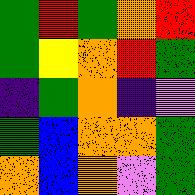[["green", "red", "green", "orange", "red"], ["green", "yellow", "orange", "red", "green"], ["indigo", "green", "orange", "indigo", "violet"], ["green", "blue", "orange", "orange", "green"], ["orange", "blue", "orange", "violet", "green"]]